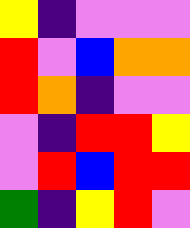[["yellow", "indigo", "violet", "violet", "violet"], ["red", "violet", "blue", "orange", "orange"], ["red", "orange", "indigo", "violet", "violet"], ["violet", "indigo", "red", "red", "yellow"], ["violet", "red", "blue", "red", "red"], ["green", "indigo", "yellow", "red", "violet"]]